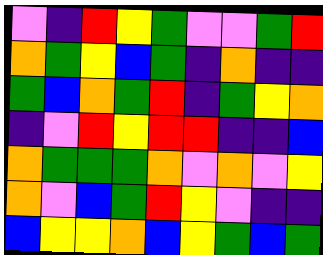[["violet", "indigo", "red", "yellow", "green", "violet", "violet", "green", "red"], ["orange", "green", "yellow", "blue", "green", "indigo", "orange", "indigo", "indigo"], ["green", "blue", "orange", "green", "red", "indigo", "green", "yellow", "orange"], ["indigo", "violet", "red", "yellow", "red", "red", "indigo", "indigo", "blue"], ["orange", "green", "green", "green", "orange", "violet", "orange", "violet", "yellow"], ["orange", "violet", "blue", "green", "red", "yellow", "violet", "indigo", "indigo"], ["blue", "yellow", "yellow", "orange", "blue", "yellow", "green", "blue", "green"]]